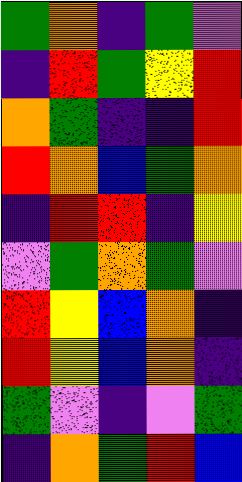[["green", "orange", "indigo", "green", "violet"], ["indigo", "red", "green", "yellow", "red"], ["orange", "green", "indigo", "indigo", "red"], ["red", "orange", "blue", "green", "orange"], ["indigo", "red", "red", "indigo", "yellow"], ["violet", "green", "orange", "green", "violet"], ["red", "yellow", "blue", "orange", "indigo"], ["red", "yellow", "blue", "orange", "indigo"], ["green", "violet", "indigo", "violet", "green"], ["indigo", "orange", "green", "red", "blue"]]